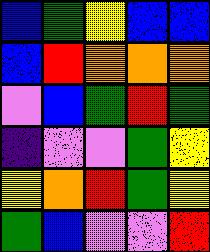[["blue", "green", "yellow", "blue", "blue"], ["blue", "red", "orange", "orange", "orange"], ["violet", "blue", "green", "red", "green"], ["indigo", "violet", "violet", "green", "yellow"], ["yellow", "orange", "red", "green", "yellow"], ["green", "blue", "violet", "violet", "red"]]